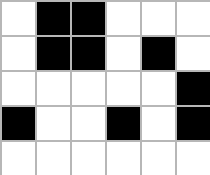[["white", "black", "black", "white", "white", "white"], ["white", "black", "black", "white", "black", "white"], ["white", "white", "white", "white", "white", "black"], ["black", "white", "white", "black", "white", "black"], ["white", "white", "white", "white", "white", "white"]]